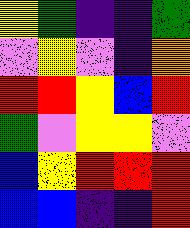[["yellow", "green", "indigo", "indigo", "green"], ["violet", "yellow", "violet", "indigo", "orange"], ["red", "red", "yellow", "blue", "red"], ["green", "violet", "yellow", "yellow", "violet"], ["blue", "yellow", "red", "red", "red"], ["blue", "blue", "indigo", "indigo", "red"]]